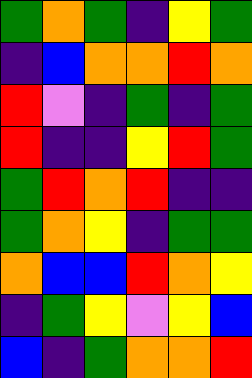[["green", "orange", "green", "indigo", "yellow", "green"], ["indigo", "blue", "orange", "orange", "red", "orange"], ["red", "violet", "indigo", "green", "indigo", "green"], ["red", "indigo", "indigo", "yellow", "red", "green"], ["green", "red", "orange", "red", "indigo", "indigo"], ["green", "orange", "yellow", "indigo", "green", "green"], ["orange", "blue", "blue", "red", "orange", "yellow"], ["indigo", "green", "yellow", "violet", "yellow", "blue"], ["blue", "indigo", "green", "orange", "orange", "red"]]